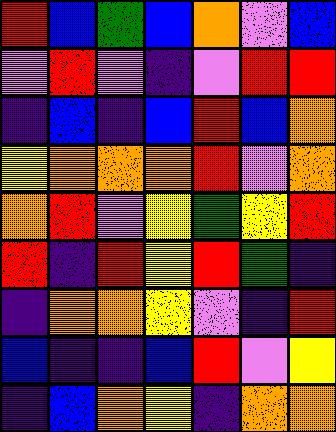[["red", "blue", "green", "blue", "orange", "violet", "blue"], ["violet", "red", "violet", "indigo", "violet", "red", "red"], ["indigo", "blue", "indigo", "blue", "red", "blue", "orange"], ["yellow", "orange", "orange", "orange", "red", "violet", "orange"], ["orange", "red", "violet", "yellow", "green", "yellow", "red"], ["red", "indigo", "red", "yellow", "red", "green", "indigo"], ["indigo", "orange", "orange", "yellow", "violet", "indigo", "red"], ["blue", "indigo", "indigo", "blue", "red", "violet", "yellow"], ["indigo", "blue", "orange", "yellow", "indigo", "orange", "orange"]]